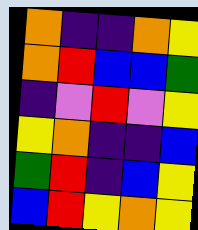[["orange", "indigo", "indigo", "orange", "yellow"], ["orange", "red", "blue", "blue", "green"], ["indigo", "violet", "red", "violet", "yellow"], ["yellow", "orange", "indigo", "indigo", "blue"], ["green", "red", "indigo", "blue", "yellow"], ["blue", "red", "yellow", "orange", "yellow"]]